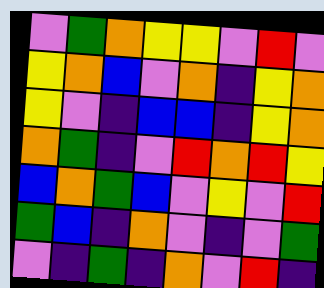[["violet", "green", "orange", "yellow", "yellow", "violet", "red", "violet"], ["yellow", "orange", "blue", "violet", "orange", "indigo", "yellow", "orange"], ["yellow", "violet", "indigo", "blue", "blue", "indigo", "yellow", "orange"], ["orange", "green", "indigo", "violet", "red", "orange", "red", "yellow"], ["blue", "orange", "green", "blue", "violet", "yellow", "violet", "red"], ["green", "blue", "indigo", "orange", "violet", "indigo", "violet", "green"], ["violet", "indigo", "green", "indigo", "orange", "violet", "red", "indigo"]]